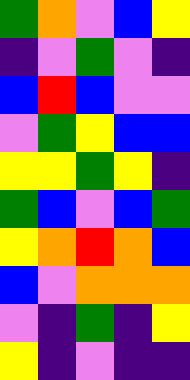[["green", "orange", "violet", "blue", "yellow"], ["indigo", "violet", "green", "violet", "indigo"], ["blue", "red", "blue", "violet", "violet"], ["violet", "green", "yellow", "blue", "blue"], ["yellow", "yellow", "green", "yellow", "indigo"], ["green", "blue", "violet", "blue", "green"], ["yellow", "orange", "red", "orange", "blue"], ["blue", "violet", "orange", "orange", "orange"], ["violet", "indigo", "green", "indigo", "yellow"], ["yellow", "indigo", "violet", "indigo", "indigo"]]